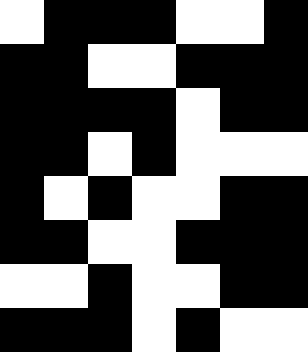[["white", "black", "black", "black", "white", "white", "black"], ["black", "black", "white", "white", "black", "black", "black"], ["black", "black", "black", "black", "white", "black", "black"], ["black", "black", "white", "black", "white", "white", "white"], ["black", "white", "black", "white", "white", "black", "black"], ["black", "black", "white", "white", "black", "black", "black"], ["white", "white", "black", "white", "white", "black", "black"], ["black", "black", "black", "white", "black", "white", "white"]]